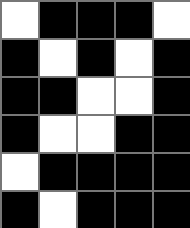[["white", "black", "black", "black", "white"], ["black", "white", "black", "white", "black"], ["black", "black", "white", "white", "black"], ["black", "white", "white", "black", "black"], ["white", "black", "black", "black", "black"], ["black", "white", "black", "black", "black"]]